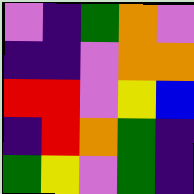[["violet", "indigo", "green", "orange", "violet"], ["indigo", "indigo", "violet", "orange", "orange"], ["red", "red", "violet", "yellow", "blue"], ["indigo", "red", "orange", "green", "indigo"], ["green", "yellow", "violet", "green", "indigo"]]